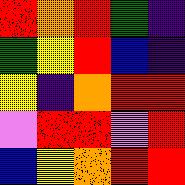[["red", "orange", "red", "green", "indigo"], ["green", "yellow", "red", "blue", "indigo"], ["yellow", "indigo", "orange", "red", "red"], ["violet", "red", "red", "violet", "red"], ["blue", "yellow", "orange", "red", "red"]]